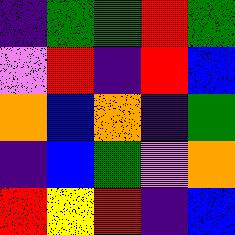[["indigo", "green", "green", "red", "green"], ["violet", "red", "indigo", "red", "blue"], ["orange", "blue", "orange", "indigo", "green"], ["indigo", "blue", "green", "violet", "orange"], ["red", "yellow", "red", "indigo", "blue"]]